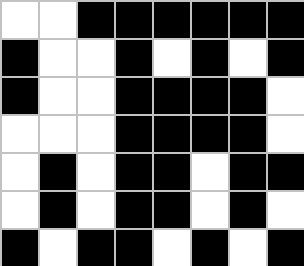[["white", "white", "black", "black", "black", "black", "black", "black"], ["black", "white", "white", "black", "white", "black", "white", "black"], ["black", "white", "white", "black", "black", "black", "black", "white"], ["white", "white", "white", "black", "black", "black", "black", "white"], ["white", "black", "white", "black", "black", "white", "black", "black"], ["white", "black", "white", "black", "black", "white", "black", "white"], ["black", "white", "black", "black", "white", "black", "white", "black"]]